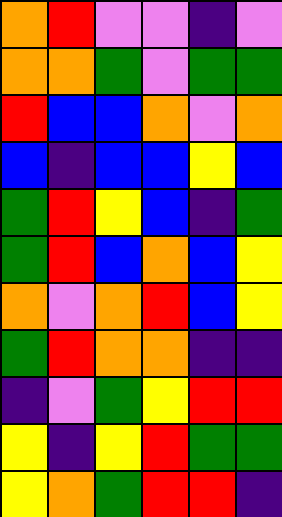[["orange", "red", "violet", "violet", "indigo", "violet"], ["orange", "orange", "green", "violet", "green", "green"], ["red", "blue", "blue", "orange", "violet", "orange"], ["blue", "indigo", "blue", "blue", "yellow", "blue"], ["green", "red", "yellow", "blue", "indigo", "green"], ["green", "red", "blue", "orange", "blue", "yellow"], ["orange", "violet", "orange", "red", "blue", "yellow"], ["green", "red", "orange", "orange", "indigo", "indigo"], ["indigo", "violet", "green", "yellow", "red", "red"], ["yellow", "indigo", "yellow", "red", "green", "green"], ["yellow", "orange", "green", "red", "red", "indigo"]]